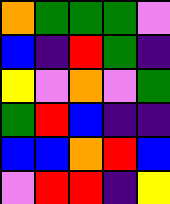[["orange", "green", "green", "green", "violet"], ["blue", "indigo", "red", "green", "indigo"], ["yellow", "violet", "orange", "violet", "green"], ["green", "red", "blue", "indigo", "indigo"], ["blue", "blue", "orange", "red", "blue"], ["violet", "red", "red", "indigo", "yellow"]]